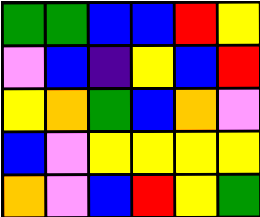[["green", "green", "blue", "blue", "red", "yellow"], ["violet", "blue", "indigo", "yellow", "blue", "red"], ["yellow", "orange", "green", "blue", "orange", "violet"], ["blue", "violet", "yellow", "yellow", "yellow", "yellow"], ["orange", "violet", "blue", "red", "yellow", "green"]]